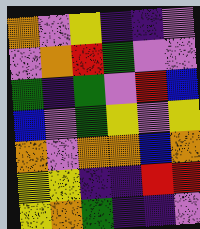[["orange", "violet", "yellow", "indigo", "indigo", "violet"], ["violet", "orange", "red", "green", "violet", "violet"], ["green", "indigo", "green", "violet", "red", "blue"], ["blue", "violet", "green", "yellow", "violet", "yellow"], ["orange", "violet", "orange", "orange", "blue", "orange"], ["yellow", "yellow", "indigo", "indigo", "red", "red"], ["yellow", "orange", "green", "indigo", "indigo", "violet"]]